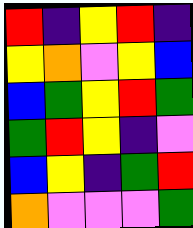[["red", "indigo", "yellow", "red", "indigo"], ["yellow", "orange", "violet", "yellow", "blue"], ["blue", "green", "yellow", "red", "green"], ["green", "red", "yellow", "indigo", "violet"], ["blue", "yellow", "indigo", "green", "red"], ["orange", "violet", "violet", "violet", "green"]]